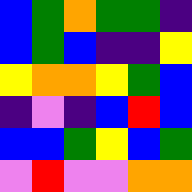[["blue", "green", "orange", "green", "green", "indigo"], ["blue", "green", "blue", "indigo", "indigo", "yellow"], ["yellow", "orange", "orange", "yellow", "green", "blue"], ["indigo", "violet", "indigo", "blue", "red", "blue"], ["blue", "blue", "green", "yellow", "blue", "green"], ["violet", "red", "violet", "violet", "orange", "orange"]]